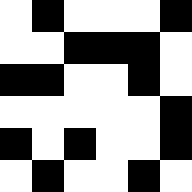[["white", "black", "white", "white", "white", "black"], ["white", "white", "black", "black", "black", "white"], ["black", "black", "white", "white", "black", "white"], ["white", "white", "white", "white", "white", "black"], ["black", "white", "black", "white", "white", "black"], ["white", "black", "white", "white", "black", "white"]]